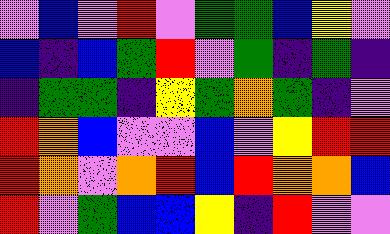[["violet", "blue", "violet", "red", "violet", "green", "green", "blue", "yellow", "violet"], ["blue", "indigo", "blue", "green", "red", "violet", "green", "indigo", "green", "indigo"], ["indigo", "green", "green", "indigo", "yellow", "green", "orange", "green", "indigo", "violet"], ["red", "orange", "blue", "violet", "violet", "blue", "violet", "yellow", "red", "red"], ["red", "orange", "violet", "orange", "red", "blue", "red", "orange", "orange", "blue"], ["red", "violet", "green", "blue", "blue", "yellow", "indigo", "red", "violet", "violet"]]